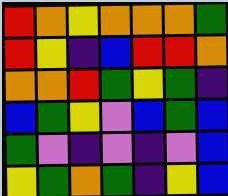[["red", "orange", "yellow", "orange", "orange", "orange", "green"], ["red", "yellow", "indigo", "blue", "red", "red", "orange"], ["orange", "orange", "red", "green", "yellow", "green", "indigo"], ["blue", "green", "yellow", "violet", "blue", "green", "blue"], ["green", "violet", "indigo", "violet", "indigo", "violet", "blue"], ["yellow", "green", "orange", "green", "indigo", "yellow", "blue"]]